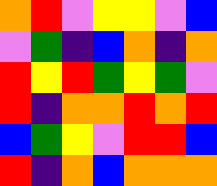[["orange", "red", "violet", "yellow", "yellow", "violet", "blue"], ["violet", "green", "indigo", "blue", "orange", "indigo", "orange"], ["red", "yellow", "red", "green", "yellow", "green", "violet"], ["red", "indigo", "orange", "orange", "red", "orange", "red"], ["blue", "green", "yellow", "violet", "red", "red", "blue"], ["red", "indigo", "orange", "blue", "orange", "orange", "orange"]]